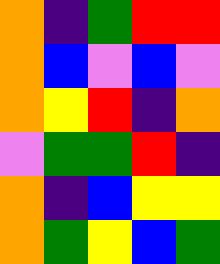[["orange", "indigo", "green", "red", "red"], ["orange", "blue", "violet", "blue", "violet"], ["orange", "yellow", "red", "indigo", "orange"], ["violet", "green", "green", "red", "indigo"], ["orange", "indigo", "blue", "yellow", "yellow"], ["orange", "green", "yellow", "blue", "green"]]